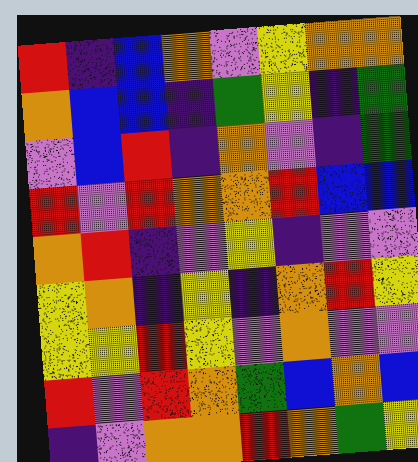[["red", "indigo", "blue", "orange", "violet", "yellow", "orange", "orange"], ["orange", "blue", "blue", "indigo", "green", "yellow", "indigo", "green"], ["violet", "blue", "red", "indigo", "orange", "violet", "indigo", "green"], ["red", "violet", "red", "orange", "orange", "red", "blue", "blue"], ["orange", "red", "indigo", "violet", "yellow", "indigo", "violet", "violet"], ["yellow", "orange", "indigo", "yellow", "indigo", "orange", "red", "yellow"], ["yellow", "yellow", "red", "yellow", "violet", "orange", "violet", "violet"], ["red", "violet", "red", "orange", "green", "blue", "orange", "blue"], ["indigo", "violet", "orange", "orange", "red", "orange", "green", "yellow"]]